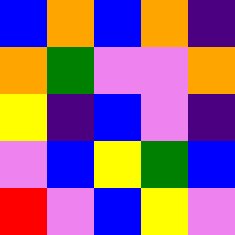[["blue", "orange", "blue", "orange", "indigo"], ["orange", "green", "violet", "violet", "orange"], ["yellow", "indigo", "blue", "violet", "indigo"], ["violet", "blue", "yellow", "green", "blue"], ["red", "violet", "blue", "yellow", "violet"]]